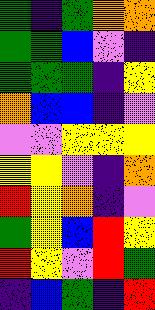[["green", "indigo", "green", "orange", "orange"], ["green", "green", "blue", "violet", "indigo"], ["green", "green", "green", "indigo", "yellow"], ["orange", "blue", "blue", "indigo", "violet"], ["violet", "violet", "yellow", "yellow", "yellow"], ["yellow", "yellow", "violet", "indigo", "orange"], ["red", "yellow", "orange", "indigo", "violet"], ["green", "yellow", "blue", "red", "yellow"], ["red", "yellow", "violet", "red", "green"], ["indigo", "blue", "green", "indigo", "red"]]